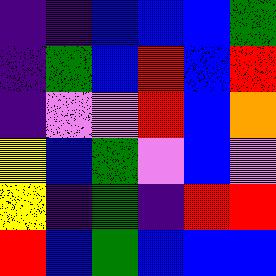[["indigo", "indigo", "blue", "blue", "blue", "green"], ["indigo", "green", "blue", "red", "blue", "red"], ["indigo", "violet", "violet", "red", "blue", "orange"], ["yellow", "blue", "green", "violet", "blue", "violet"], ["yellow", "indigo", "green", "indigo", "red", "red"], ["red", "blue", "green", "blue", "blue", "blue"]]